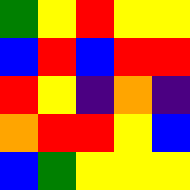[["green", "yellow", "red", "yellow", "yellow"], ["blue", "red", "blue", "red", "red"], ["red", "yellow", "indigo", "orange", "indigo"], ["orange", "red", "red", "yellow", "blue"], ["blue", "green", "yellow", "yellow", "yellow"]]